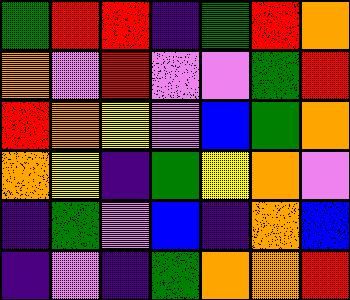[["green", "red", "red", "indigo", "green", "red", "orange"], ["orange", "violet", "red", "violet", "violet", "green", "red"], ["red", "orange", "yellow", "violet", "blue", "green", "orange"], ["orange", "yellow", "indigo", "green", "yellow", "orange", "violet"], ["indigo", "green", "violet", "blue", "indigo", "orange", "blue"], ["indigo", "violet", "indigo", "green", "orange", "orange", "red"]]